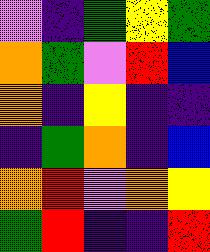[["violet", "indigo", "green", "yellow", "green"], ["orange", "green", "violet", "red", "blue"], ["orange", "indigo", "yellow", "indigo", "indigo"], ["indigo", "green", "orange", "indigo", "blue"], ["orange", "red", "violet", "orange", "yellow"], ["green", "red", "indigo", "indigo", "red"]]